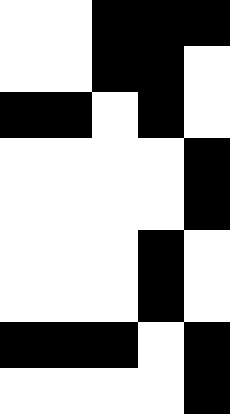[["white", "white", "black", "black", "black"], ["white", "white", "black", "black", "white"], ["black", "black", "white", "black", "white"], ["white", "white", "white", "white", "black"], ["white", "white", "white", "white", "black"], ["white", "white", "white", "black", "white"], ["white", "white", "white", "black", "white"], ["black", "black", "black", "white", "black"], ["white", "white", "white", "white", "black"]]